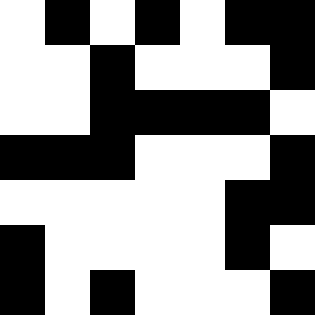[["white", "black", "white", "black", "white", "black", "black"], ["white", "white", "black", "white", "white", "white", "black"], ["white", "white", "black", "black", "black", "black", "white"], ["black", "black", "black", "white", "white", "white", "black"], ["white", "white", "white", "white", "white", "black", "black"], ["black", "white", "white", "white", "white", "black", "white"], ["black", "white", "black", "white", "white", "white", "black"]]